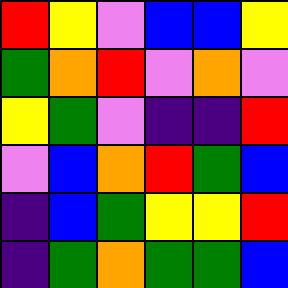[["red", "yellow", "violet", "blue", "blue", "yellow"], ["green", "orange", "red", "violet", "orange", "violet"], ["yellow", "green", "violet", "indigo", "indigo", "red"], ["violet", "blue", "orange", "red", "green", "blue"], ["indigo", "blue", "green", "yellow", "yellow", "red"], ["indigo", "green", "orange", "green", "green", "blue"]]